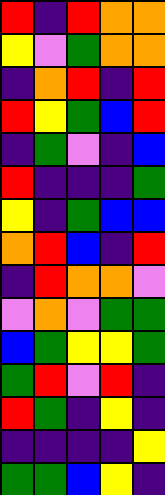[["red", "indigo", "red", "orange", "orange"], ["yellow", "violet", "green", "orange", "orange"], ["indigo", "orange", "red", "indigo", "red"], ["red", "yellow", "green", "blue", "red"], ["indigo", "green", "violet", "indigo", "blue"], ["red", "indigo", "indigo", "indigo", "green"], ["yellow", "indigo", "green", "blue", "blue"], ["orange", "red", "blue", "indigo", "red"], ["indigo", "red", "orange", "orange", "violet"], ["violet", "orange", "violet", "green", "green"], ["blue", "green", "yellow", "yellow", "green"], ["green", "red", "violet", "red", "indigo"], ["red", "green", "indigo", "yellow", "indigo"], ["indigo", "indigo", "indigo", "indigo", "yellow"], ["green", "green", "blue", "yellow", "indigo"]]